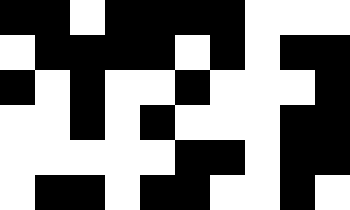[["black", "black", "white", "black", "black", "black", "black", "white", "white", "white"], ["white", "black", "black", "black", "black", "white", "black", "white", "black", "black"], ["black", "white", "black", "white", "white", "black", "white", "white", "white", "black"], ["white", "white", "black", "white", "black", "white", "white", "white", "black", "black"], ["white", "white", "white", "white", "white", "black", "black", "white", "black", "black"], ["white", "black", "black", "white", "black", "black", "white", "white", "black", "white"]]